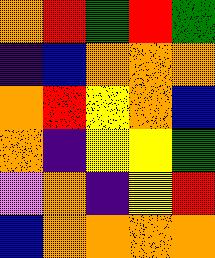[["orange", "red", "green", "red", "green"], ["indigo", "blue", "orange", "orange", "orange"], ["orange", "red", "yellow", "orange", "blue"], ["orange", "indigo", "yellow", "yellow", "green"], ["violet", "orange", "indigo", "yellow", "red"], ["blue", "orange", "orange", "orange", "orange"]]